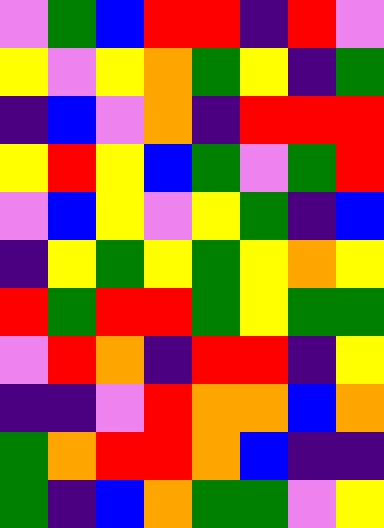[["violet", "green", "blue", "red", "red", "indigo", "red", "violet"], ["yellow", "violet", "yellow", "orange", "green", "yellow", "indigo", "green"], ["indigo", "blue", "violet", "orange", "indigo", "red", "red", "red"], ["yellow", "red", "yellow", "blue", "green", "violet", "green", "red"], ["violet", "blue", "yellow", "violet", "yellow", "green", "indigo", "blue"], ["indigo", "yellow", "green", "yellow", "green", "yellow", "orange", "yellow"], ["red", "green", "red", "red", "green", "yellow", "green", "green"], ["violet", "red", "orange", "indigo", "red", "red", "indigo", "yellow"], ["indigo", "indigo", "violet", "red", "orange", "orange", "blue", "orange"], ["green", "orange", "red", "red", "orange", "blue", "indigo", "indigo"], ["green", "indigo", "blue", "orange", "green", "green", "violet", "yellow"]]